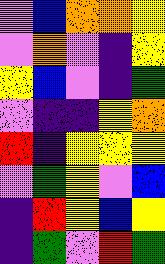[["violet", "blue", "orange", "orange", "yellow"], ["violet", "orange", "violet", "indigo", "yellow"], ["yellow", "blue", "violet", "indigo", "green"], ["violet", "indigo", "indigo", "yellow", "orange"], ["red", "indigo", "yellow", "yellow", "yellow"], ["violet", "green", "yellow", "violet", "blue"], ["indigo", "red", "yellow", "blue", "yellow"], ["indigo", "green", "violet", "red", "green"]]